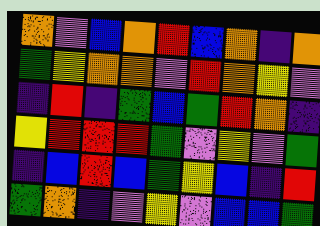[["orange", "violet", "blue", "orange", "red", "blue", "orange", "indigo", "orange"], ["green", "yellow", "orange", "orange", "violet", "red", "orange", "yellow", "violet"], ["indigo", "red", "indigo", "green", "blue", "green", "red", "orange", "indigo"], ["yellow", "red", "red", "red", "green", "violet", "yellow", "violet", "green"], ["indigo", "blue", "red", "blue", "green", "yellow", "blue", "indigo", "red"], ["green", "orange", "indigo", "violet", "yellow", "violet", "blue", "blue", "green"]]